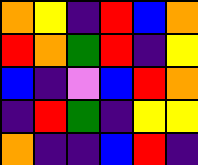[["orange", "yellow", "indigo", "red", "blue", "orange"], ["red", "orange", "green", "red", "indigo", "yellow"], ["blue", "indigo", "violet", "blue", "red", "orange"], ["indigo", "red", "green", "indigo", "yellow", "yellow"], ["orange", "indigo", "indigo", "blue", "red", "indigo"]]